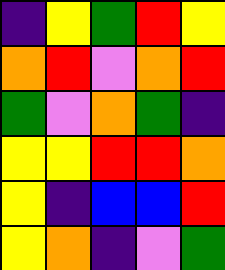[["indigo", "yellow", "green", "red", "yellow"], ["orange", "red", "violet", "orange", "red"], ["green", "violet", "orange", "green", "indigo"], ["yellow", "yellow", "red", "red", "orange"], ["yellow", "indigo", "blue", "blue", "red"], ["yellow", "orange", "indigo", "violet", "green"]]